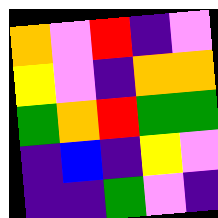[["orange", "violet", "red", "indigo", "violet"], ["yellow", "violet", "indigo", "orange", "orange"], ["green", "orange", "red", "green", "green"], ["indigo", "blue", "indigo", "yellow", "violet"], ["indigo", "indigo", "green", "violet", "indigo"]]